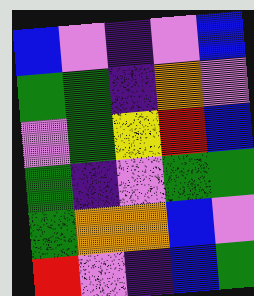[["blue", "violet", "indigo", "violet", "blue"], ["green", "green", "indigo", "orange", "violet"], ["violet", "green", "yellow", "red", "blue"], ["green", "indigo", "violet", "green", "green"], ["green", "orange", "orange", "blue", "violet"], ["red", "violet", "indigo", "blue", "green"]]